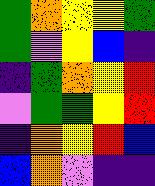[["green", "orange", "yellow", "yellow", "green"], ["green", "violet", "yellow", "blue", "indigo"], ["indigo", "green", "orange", "yellow", "red"], ["violet", "green", "green", "yellow", "red"], ["indigo", "orange", "yellow", "red", "blue"], ["blue", "orange", "violet", "indigo", "indigo"]]